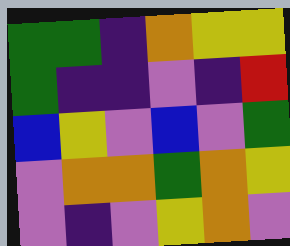[["green", "green", "indigo", "orange", "yellow", "yellow"], ["green", "indigo", "indigo", "violet", "indigo", "red"], ["blue", "yellow", "violet", "blue", "violet", "green"], ["violet", "orange", "orange", "green", "orange", "yellow"], ["violet", "indigo", "violet", "yellow", "orange", "violet"]]